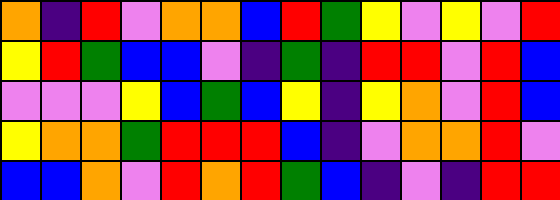[["orange", "indigo", "red", "violet", "orange", "orange", "blue", "red", "green", "yellow", "violet", "yellow", "violet", "red"], ["yellow", "red", "green", "blue", "blue", "violet", "indigo", "green", "indigo", "red", "red", "violet", "red", "blue"], ["violet", "violet", "violet", "yellow", "blue", "green", "blue", "yellow", "indigo", "yellow", "orange", "violet", "red", "blue"], ["yellow", "orange", "orange", "green", "red", "red", "red", "blue", "indigo", "violet", "orange", "orange", "red", "violet"], ["blue", "blue", "orange", "violet", "red", "orange", "red", "green", "blue", "indigo", "violet", "indigo", "red", "red"]]